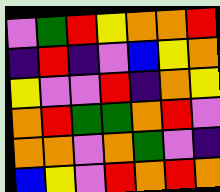[["violet", "green", "red", "yellow", "orange", "orange", "red"], ["indigo", "red", "indigo", "violet", "blue", "yellow", "orange"], ["yellow", "violet", "violet", "red", "indigo", "orange", "yellow"], ["orange", "red", "green", "green", "orange", "red", "violet"], ["orange", "orange", "violet", "orange", "green", "violet", "indigo"], ["blue", "yellow", "violet", "red", "orange", "red", "orange"]]